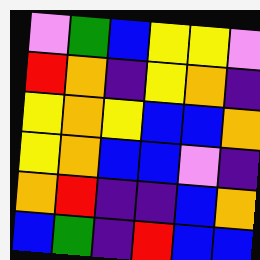[["violet", "green", "blue", "yellow", "yellow", "violet"], ["red", "orange", "indigo", "yellow", "orange", "indigo"], ["yellow", "orange", "yellow", "blue", "blue", "orange"], ["yellow", "orange", "blue", "blue", "violet", "indigo"], ["orange", "red", "indigo", "indigo", "blue", "orange"], ["blue", "green", "indigo", "red", "blue", "blue"]]